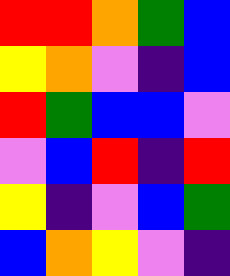[["red", "red", "orange", "green", "blue"], ["yellow", "orange", "violet", "indigo", "blue"], ["red", "green", "blue", "blue", "violet"], ["violet", "blue", "red", "indigo", "red"], ["yellow", "indigo", "violet", "blue", "green"], ["blue", "orange", "yellow", "violet", "indigo"]]